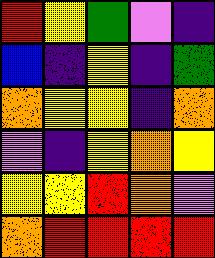[["red", "yellow", "green", "violet", "indigo"], ["blue", "indigo", "yellow", "indigo", "green"], ["orange", "yellow", "yellow", "indigo", "orange"], ["violet", "indigo", "yellow", "orange", "yellow"], ["yellow", "yellow", "red", "orange", "violet"], ["orange", "red", "red", "red", "red"]]